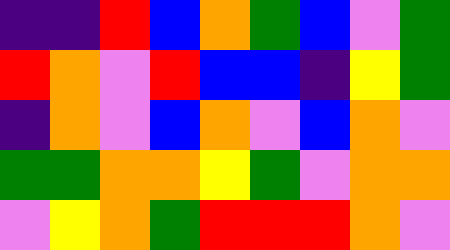[["indigo", "indigo", "red", "blue", "orange", "green", "blue", "violet", "green"], ["red", "orange", "violet", "red", "blue", "blue", "indigo", "yellow", "green"], ["indigo", "orange", "violet", "blue", "orange", "violet", "blue", "orange", "violet"], ["green", "green", "orange", "orange", "yellow", "green", "violet", "orange", "orange"], ["violet", "yellow", "orange", "green", "red", "red", "red", "orange", "violet"]]